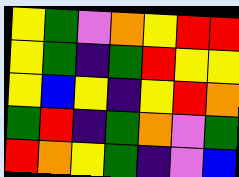[["yellow", "green", "violet", "orange", "yellow", "red", "red"], ["yellow", "green", "indigo", "green", "red", "yellow", "yellow"], ["yellow", "blue", "yellow", "indigo", "yellow", "red", "orange"], ["green", "red", "indigo", "green", "orange", "violet", "green"], ["red", "orange", "yellow", "green", "indigo", "violet", "blue"]]